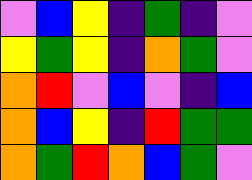[["violet", "blue", "yellow", "indigo", "green", "indigo", "violet"], ["yellow", "green", "yellow", "indigo", "orange", "green", "violet"], ["orange", "red", "violet", "blue", "violet", "indigo", "blue"], ["orange", "blue", "yellow", "indigo", "red", "green", "green"], ["orange", "green", "red", "orange", "blue", "green", "violet"]]